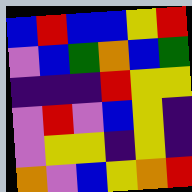[["blue", "red", "blue", "blue", "yellow", "red"], ["violet", "blue", "green", "orange", "blue", "green"], ["indigo", "indigo", "indigo", "red", "yellow", "yellow"], ["violet", "red", "violet", "blue", "yellow", "indigo"], ["violet", "yellow", "yellow", "indigo", "yellow", "indigo"], ["orange", "violet", "blue", "yellow", "orange", "red"]]